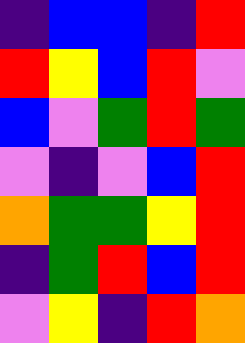[["indigo", "blue", "blue", "indigo", "red"], ["red", "yellow", "blue", "red", "violet"], ["blue", "violet", "green", "red", "green"], ["violet", "indigo", "violet", "blue", "red"], ["orange", "green", "green", "yellow", "red"], ["indigo", "green", "red", "blue", "red"], ["violet", "yellow", "indigo", "red", "orange"]]